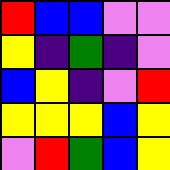[["red", "blue", "blue", "violet", "violet"], ["yellow", "indigo", "green", "indigo", "violet"], ["blue", "yellow", "indigo", "violet", "red"], ["yellow", "yellow", "yellow", "blue", "yellow"], ["violet", "red", "green", "blue", "yellow"]]